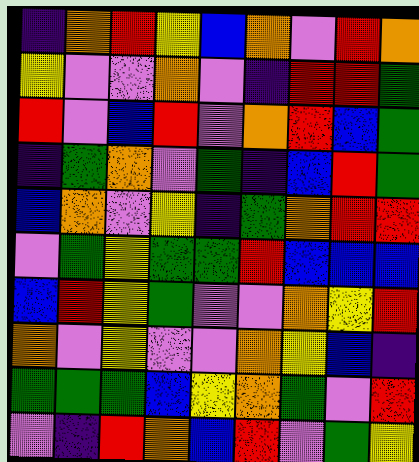[["indigo", "orange", "red", "yellow", "blue", "orange", "violet", "red", "orange"], ["yellow", "violet", "violet", "orange", "violet", "indigo", "red", "red", "green"], ["red", "violet", "blue", "red", "violet", "orange", "red", "blue", "green"], ["indigo", "green", "orange", "violet", "green", "indigo", "blue", "red", "green"], ["blue", "orange", "violet", "yellow", "indigo", "green", "orange", "red", "red"], ["violet", "green", "yellow", "green", "green", "red", "blue", "blue", "blue"], ["blue", "red", "yellow", "green", "violet", "violet", "orange", "yellow", "red"], ["orange", "violet", "yellow", "violet", "violet", "orange", "yellow", "blue", "indigo"], ["green", "green", "green", "blue", "yellow", "orange", "green", "violet", "red"], ["violet", "indigo", "red", "orange", "blue", "red", "violet", "green", "yellow"]]